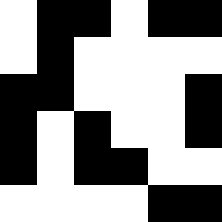[["white", "black", "black", "white", "black", "black"], ["white", "black", "white", "white", "white", "white"], ["black", "black", "white", "white", "white", "black"], ["black", "white", "black", "white", "white", "black"], ["black", "white", "black", "black", "white", "white"], ["white", "white", "white", "white", "black", "black"]]